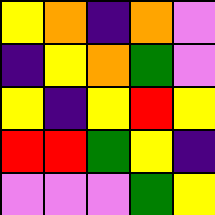[["yellow", "orange", "indigo", "orange", "violet"], ["indigo", "yellow", "orange", "green", "violet"], ["yellow", "indigo", "yellow", "red", "yellow"], ["red", "red", "green", "yellow", "indigo"], ["violet", "violet", "violet", "green", "yellow"]]